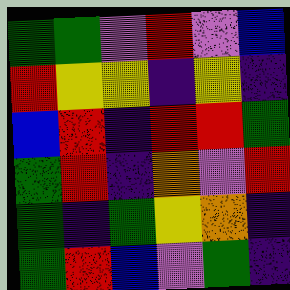[["green", "green", "violet", "red", "violet", "blue"], ["red", "yellow", "yellow", "indigo", "yellow", "indigo"], ["blue", "red", "indigo", "red", "red", "green"], ["green", "red", "indigo", "orange", "violet", "red"], ["green", "indigo", "green", "yellow", "orange", "indigo"], ["green", "red", "blue", "violet", "green", "indigo"]]